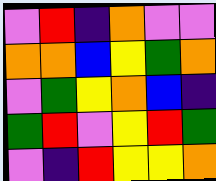[["violet", "red", "indigo", "orange", "violet", "violet"], ["orange", "orange", "blue", "yellow", "green", "orange"], ["violet", "green", "yellow", "orange", "blue", "indigo"], ["green", "red", "violet", "yellow", "red", "green"], ["violet", "indigo", "red", "yellow", "yellow", "orange"]]